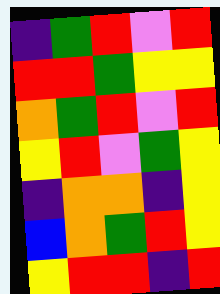[["indigo", "green", "red", "violet", "red"], ["red", "red", "green", "yellow", "yellow"], ["orange", "green", "red", "violet", "red"], ["yellow", "red", "violet", "green", "yellow"], ["indigo", "orange", "orange", "indigo", "yellow"], ["blue", "orange", "green", "red", "yellow"], ["yellow", "red", "red", "indigo", "red"]]